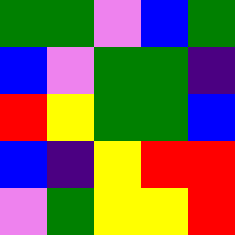[["green", "green", "violet", "blue", "green"], ["blue", "violet", "green", "green", "indigo"], ["red", "yellow", "green", "green", "blue"], ["blue", "indigo", "yellow", "red", "red"], ["violet", "green", "yellow", "yellow", "red"]]